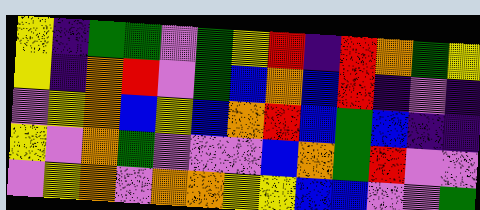[["yellow", "indigo", "green", "green", "violet", "green", "yellow", "red", "indigo", "red", "orange", "green", "yellow"], ["yellow", "indigo", "orange", "red", "violet", "green", "blue", "orange", "blue", "red", "indigo", "violet", "indigo"], ["violet", "yellow", "orange", "blue", "yellow", "blue", "orange", "red", "blue", "green", "blue", "indigo", "indigo"], ["yellow", "violet", "orange", "green", "violet", "violet", "violet", "blue", "orange", "green", "red", "violet", "violet"], ["violet", "yellow", "orange", "violet", "orange", "orange", "yellow", "yellow", "blue", "blue", "violet", "violet", "green"]]